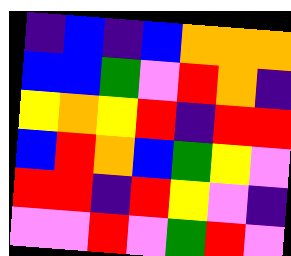[["indigo", "blue", "indigo", "blue", "orange", "orange", "orange"], ["blue", "blue", "green", "violet", "red", "orange", "indigo"], ["yellow", "orange", "yellow", "red", "indigo", "red", "red"], ["blue", "red", "orange", "blue", "green", "yellow", "violet"], ["red", "red", "indigo", "red", "yellow", "violet", "indigo"], ["violet", "violet", "red", "violet", "green", "red", "violet"]]